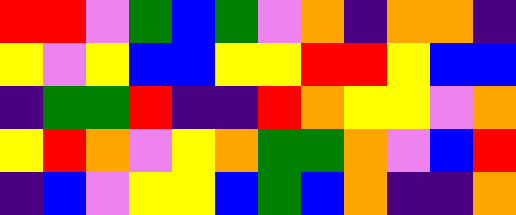[["red", "red", "violet", "green", "blue", "green", "violet", "orange", "indigo", "orange", "orange", "indigo"], ["yellow", "violet", "yellow", "blue", "blue", "yellow", "yellow", "red", "red", "yellow", "blue", "blue"], ["indigo", "green", "green", "red", "indigo", "indigo", "red", "orange", "yellow", "yellow", "violet", "orange"], ["yellow", "red", "orange", "violet", "yellow", "orange", "green", "green", "orange", "violet", "blue", "red"], ["indigo", "blue", "violet", "yellow", "yellow", "blue", "green", "blue", "orange", "indigo", "indigo", "orange"]]